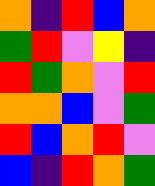[["orange", "indigo", "red", "blue", "orange"], ["green", "red", "violet", "yellow", "indigo"], ["red", "green", "orange", "violet", "red"], ["orange", "orange", "blue", "violet", "green"], ["red", "blue", "orange", "red", "violet"], ["blue", "indigo", "red", "orange", "green"]]